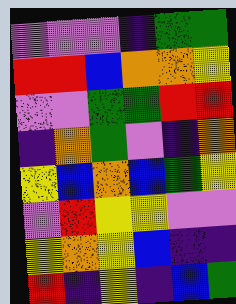[["violet", "violet", "violet", "indigo", "green", "green"], ["red", "red", "blue", "orange", "orange", "yellow"], ["violet", "violet", "green", "green", "red", "red"], ["indigo", "orange", "green", "violet", "indigo", "orange"], ["yellow", "blue", "orange", "blue", "green", "yellow"], ["violet", "red", "yellow", "yellow", "violet", "violet"], ["yellow", "orange", "yellow", "blue", "indigo", "indigo"], ["red", "indigo", "yellow", "indigo", "blue", "green"]]